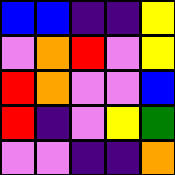[["blue", "blue", "indigo", "indigo", "yellow"], ["violet", "orange", "red", "violet", "yellow"], ["red", "orange", "violet", "violet", "blue"], ["red", "indigo", "violet", "yellow", "green"], ["violet", "violet", "indigo", "indigo", "orange"]]